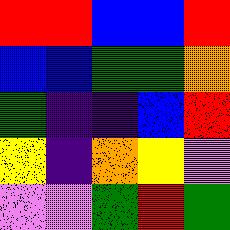[["red", "red", "blue", "blue", "red"], ["blue", "blue", "green", "green", "orange"], ["green", "indigo", "indigo", "blue", "red"], ["yellow", "indigo", "orange", "yellow", "violet"], ["violet", "violet", "green", "red", "green"]]